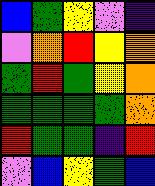[["blue", "green", "yellow", "violet", "indigo"], ["violet", "orange", "red", "yellow", "orange"], ["green", "red", "green", "yellow", "orange"], ["green", "green", "green", "green", "orange"], ["red", "green", "green", "indigo", "red"], ["violet", "blue", "yellow", "green", "blue"]]